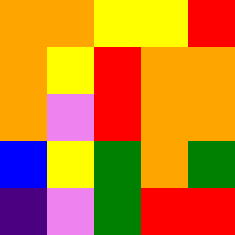[["orange", "orange", "yellow", "yellow", "red"], ["orange", "yellow", "red", "orange", "orange"], ["orange", "violet", "red", "orange", "orange"], ["blue", "yellow", "green", "orange", "green"], ["indigo", "violet", "green", "red", "red"]]